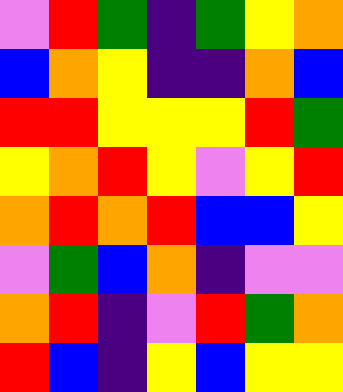[["violet", "red", "green", "indigo", "green", "yellow", "orange"], ["blue", "orange", "yellow", "indigo", "indigo", "orange", "blue"], ["red", "red", "yellow", "yellow", "yellow", "red", "green"], ["yellow", "orange", "red", "yellow", "violet", "yellow", "red"], ["orange", "red", "orange", "red", "blue", "blue", "yellow"], ["violet", "green", "blue", "orange", "indigo", "violet", "violet"], ["orange", "red", "indigo", "violet", "red", "green", "orange"], ["red", "blue", "indigo", "yellow", "blue", "yellow", "yellow"]]